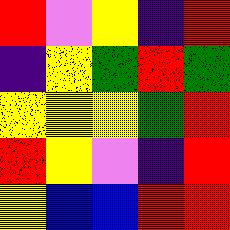[["red", "violet", "yellow", "indigo", "red"], ["indigo", "yellow", "green", "red", "green"], ["yellow", "yellow", "yellow", "green", "red"], ["red", "yellow", "violet", "indigo", "red"], ["yellow", "blue", "blue", "red", "red"]]